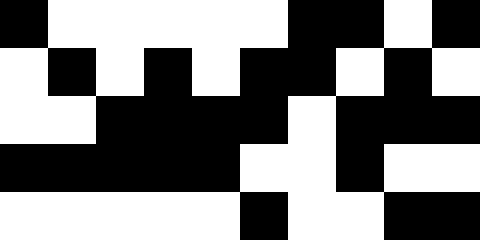[["black", "white", "white", "white", "white", "white", "black", "black", "white", "black"], ["white", "black", "white", "black", "white", "black", "black", "white", "black", "white"], ["white", "white", "black", "black", "black", "black", "white", "black", "black", "black"], ["black", "black", "black", "black", "black", "white", "white", "black", "white", "white"], ["white", "white", "white", "white", "white", "black", "white", "white", "black", "black"]]